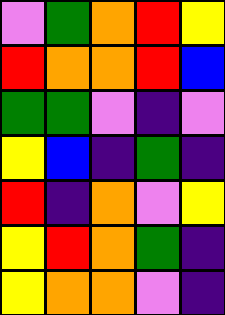[["violet", "green", "orange", "red", "yellow"], ["red", "orange", "orange", "red", "blue"], ["green", "green", "violet", "indigo", "violet"], ["yellow", "blue", "indigo", "green", "indigo"], ["red", "indigo", "orange", "violet", "yellow"], ["yellow", "red", "orange", "green", "indigo"], ["yellow", "orange", "orange", "violet", "indigo"]]